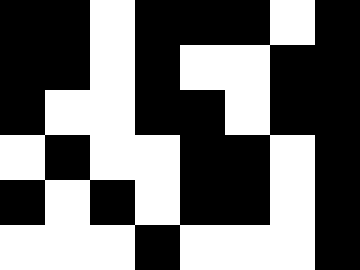[["black", "black", "white", "black", "black", "black", "white", "black"], ["black", "black", "white", "black", "white", "white", "black", "black"], ["black", "white", "white", "black", "black", "white", "black", "black"], ["white", "black", "white", "white", "black", "black", "white", "black"], ["black", "white", "black", "white", "black", "black", "white", "black"], ["white", "white", "white", "black", "white", "white", "white", "black"]]